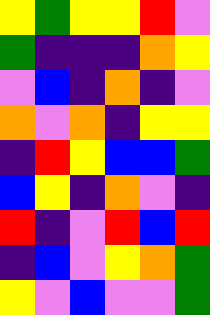[["yellow", "green", "yellow", "yellow", "red", "violet"], ["green", "indigo", "indigo", "indigo", "orange", "yellow"], ["violet", "blue", "indigo", "orange", "indigo", "violet"], ["orange", "violet", "orange", "indigo", "yellow", "yellow"], ["indigo", "red", "yellow", "blue", "blue", "green"], ["blue", "yellow", "indigo", "orange", "violet", "indigo"], ["red", "indigo", "violet", "red", "blue", "red"], ["indigo", "blue", "violet", "yellow", "orange", "green"], ["yellow", "violet", "blue", "violet", "violet", "green"]]